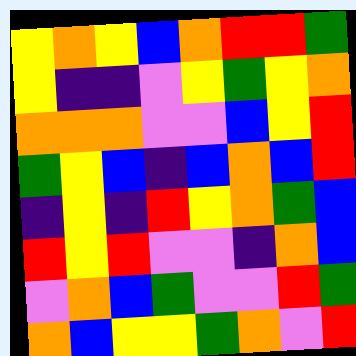[["yellow", "orange", "yellow", "blue", "orange", "red", "red", "green"], ["yellow", "indigo", "indigo", "violet", "yellow", "green", "yellow", "orange"], ["orange", "orange", "orange", "violet", "violet", "blue", "yellow", "red"], ["green", "yellow", "blue", "indigo", "blue", "orange", "blue", "red"], ["indigo", "yellow", "indigo", "red", "yellow", "orange", "green", "blue"], ["red", "yellow", "red", "violet", "violet", "indigo", "orange", "blue"], ["violet", "orange", "blue", "green", "violet", "violet", "red", "green"], ["orange", "blue", "yellow", "yellow", "green", "orange", "violet", "red"]]